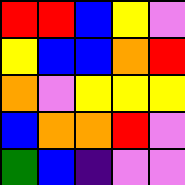[["red", "red", "blue", "yellow", "violet"], ["yellow", "blue", "blue", "orange", "red"], ["orange", "violet", "yellow", "yellow", "yellow"], ["blue", "orange", "orange", "red", "violet"], ["green", "blue", "indigo", "violet", "violet"]]